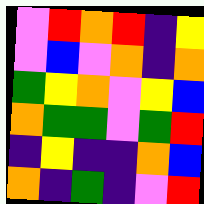[["violet", "red", "orange", "red", "indigo", "yellow"], ["violet", "blue", "violet", "orange", "indigo", "orange"], ["green", "yellow", "orange", "violet", "yellow", "blue"], ["orange", "green", "green", "violet", "green", "red"], ["indigo", "yellow", "indigo", "indigo", "orange", "blue"], ["orange", "indigo", "green", "indigo", "violet", "red"]]